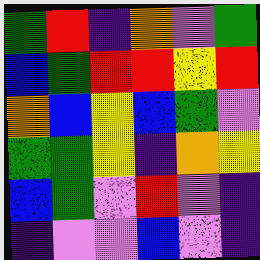[["green", "red", "indigo", "orange", "violet", "green"], ["blue", "green", "red", "red", "yellow", "red"], ["orange", "blue", "yellow", "blue", "green", "violet"], ["green", "green", "yellow", "indigo", "orange", "yellow"], ["blue", "green", "violet", "red", "violet", "indigo"], ["indigo", "violet", "violet", "blue", "violet", "indigo"]]